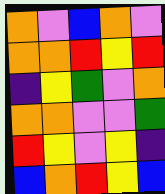[["orange", "violet", "blue", "orange", "violet"], ["orange", "orange", "red", "yellow", "red"], ["indigo", "yellow", "green", "violet", "orange"], ["orange", "orange", "violet", "violet", "green"], ["red", "yellow", "violet", "yellow", "indigo"], ["blue", "orange", "red", "yellow", "blue"]]